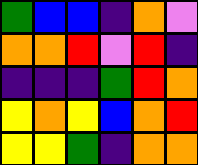[["green", "blue", "blue", "indigo", "orange", "violet"], ["orange", "orange", "red", "violet", "red", "indigo"], ["indigo", "indigo", "indigo", "green", "red", "orange"], ["yellow", "orange", "yellow", "blue", "orange", "red"], ["yellow", "yellow", "green", "indigo", "orange", "orange"]]